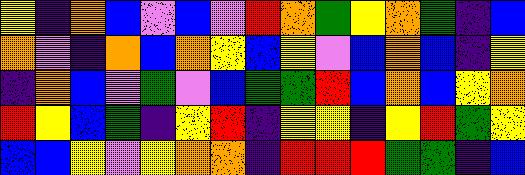[["yellow", "indigo", "orange", "blue", "violet", "blue", "violet", "red", "orange", "green", "yellow", "orange", "green", "indigo", "blue"], ["orange", "violet", "indigo", "orange", "blue", "orange", "yellow", "blue", "yellow", "violet", "blue", "orange", "blue", "indigo", "yellow"], ["indigo", "orange", "blue", "violet", "green", "violet", "blue", "green", "green", "red", "blue", "orange", "blue", "yellow", "orange"], ["red", "yellow", "blue", "green", "indigo", "yellow", "red", "indigo", "yellow", "yellow", "indigo", "yellow", "red", "green", "yellow"], ["blue", "blue", "yellow", "violet", "yellow", "orange", "orange", "indigo", "red", "red", "red", "green", "green", "indigo", "blue"]]